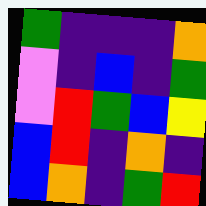[["green", "indigo", "indigo", "indigo", "orange"], ["violet", "indigo", "blue", "indigo", "green"], ["violet", "red", "green", "blue", "yellow"], ["blue", "red", "indigo", "orange", "indigo"], ["blue", "orange", "indigo", "green", "red"]]